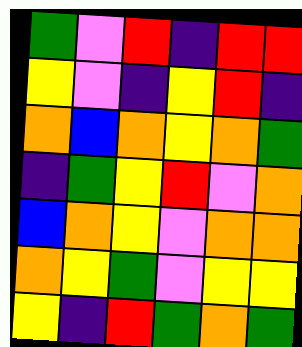[["green", "violet", "red", "indigo", "red", "red"], ["yellow", "violet", "indigo", "yellow", "red", "indigo"], ["orange", "blue", "orange", "yellow", "orange", "green"], ["indigo", "green", "yellow", "red", "violet", "orange"], ["blue", "orange", "yellow", "violet", "orange", "orange"], ["orange", "yellow", "green", "violet", "yellow", "yellow"], ["yellow", "indigo", "red", "green", "orange", "green"]]